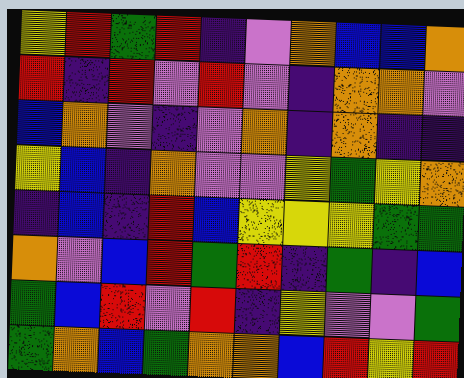[["yellow", "red", "green", "red", "indigo", "violet", "orange", "blue", "blue", "orange"], ["red", "indigo", "red", "violet", "red", "violet", "indigo", "orange", "orange", "violet"], ["blue", "orange", "violet", "indigo", "violet", "orange", "indigo", "orange", "indigo", "indigo"], ["yellow", "blue", "indigo", "orange", "violet", "violet", "yellow", "green", "yellow", "orange"], ["indigo", "blue", "indigo", "red", "blue", "yellow", "yellow", "yellow", "green", "green"], ["orange", "violet", "blue", "red", "green", "red", "indigo", "green", "indigo", "blue"], ["green", "blue", "red", "violet", "red", "indigo", "yellow", "violet", "violet", "green"], ["green", "orange", "blue", "green", "orange", "orange", "blue", "red", "yellow", "red"]]